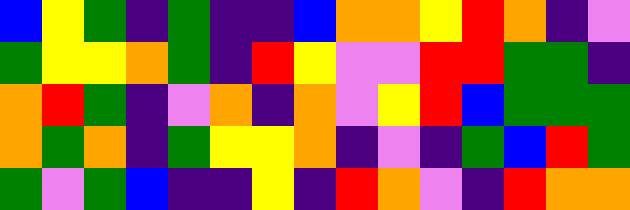[["blue", "yellow", "green", "indigo", "green", "indigo", "indigo", "blue", "orange", "orange", "yellow", "red", "orange", "indigo", "violet"], ["green", "yellow", "yellow", "orange", "green", "indigo", "red", "yellow", "violet", "violet", "red", "red", "green", "green", "indigo"], ["orange", "red", "green", "indigo", "violet", "orange", "indigo", "orange", "violet", "yellow", "red", "blue", "green", "green", "green"], ["orange", "green", "orange", "indigo", "green", "yellow", "yellow", "orange", "indigo", "violet", "indigo", "green", "blue", "red", "green"], ["green", "violet", "green", "blue", "indigo", "indigo", "yellow", "indigo", "red", "orange", "violet", "indigo", "red", "orange", "orange"]]